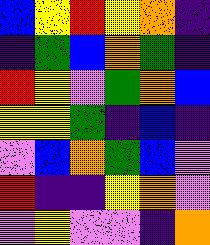[["blue", "yellow", "red", "yellow", "orange", "indigo"], ["indigo", "green", "blue", "orange", "green", "indigo"], ["red", "yellow", "violet", "green", "orange", "blue"], ["yellow", "yellow", "green", "indigo", "blue", "indigo"], ["violet", "blue", "orange", "green", "blue", "violet"], ["red", "indigo", "indigo", "yellow", "orange", "violet"], ["violet", "yellow", "violet", "violet", "indigo", "orange"]]